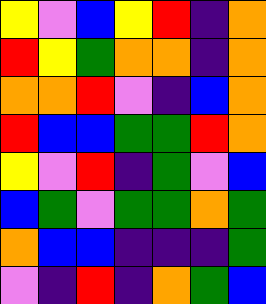[["yellow", "violet", "blue", "yellow", "red", "indigo", "orange"], ["red", "yellow", "green", "orange", "orange", "indigo", "orange"], ["orange", "orange", "red", "violet", "indigo", "blue", "orange"], ["red", "blue", "blue", "green", "green", "red", "orange"], ["yellow", "violet", "red", "indigo", "green", "violet", "blue"], ["blue", "green", "violet", "green", "green", "orange", "green"], ["orange", "blue", "blue", "indigo", "indigo", "indigo", "green"], ["violet", "indigo", "red", "indigo", "orange", "green", "blue"]]